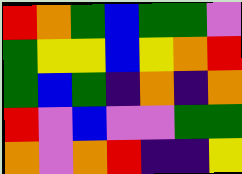[["red", "orange", "green", "blue", "green", "green", "violet"], ["green", "yellow", "yellow", "blue", "yellow", "orange", "red"], ["green", "blue", "green", "indigo", "orange", "indigo", "orange"], ["red", "violet", "blue", "violet", "violet", "green", "green"], ["orange", "violet", "orange", "red", "indigo", "indigo", "yellow"]]